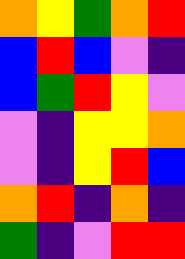[["orange", "yellow", "green", "orange", "red"], ["blue", "red", "blue", "violet", "indigo"], ["blue", "green", "red", "yellow", "violet"], ["violet", "indigo", "yellow", "yellow", "orange"], ["violet", "indigo", "yellow", "red", "blue"], ["orange", "red", "indigo", "orange", "indigo"], ["green", "indigo", "violet", "red", "red"]]